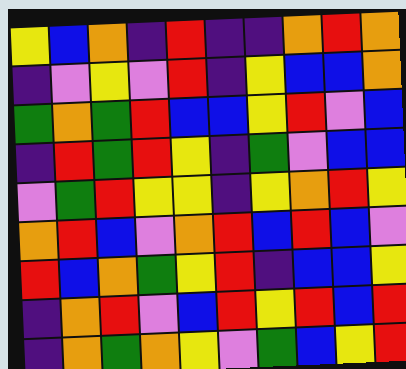[["yellow", "blue", "orange", "indigo", "red", "indigo", "indigo", "orange", "red", "orange"], ["indigo", "violet", "yellow", "violet", "red", "indigo", "yellow", "blue", "blue", "orange"], ["green", "orange", "green", "red", "blue", "blue", "yellow", "red", "violet", "blue"], ["indigo", "red", "green", "red", "yellow", "indigo", "green", "violet", "blue", "blue"], ["violet", "green", "red", "yellow", "yellow", "indigo", "yellow", "orange", "red", "yellow"], ["orange", "red", "blue", "violet", "orange", "red", "blue", "red", "blue", "violet"], ["red", "blue", "orange", "green", "yellow", "red", "indigo", "blue", "blue", "yellow"], ["indigo", "orange", "red", "violet", "blue", "red", "yellow", "red", "blue", "red"], ["indigo", "orange", "green", "orange", "yellow", "violet", "green", "blue", "yellow", "red"]]